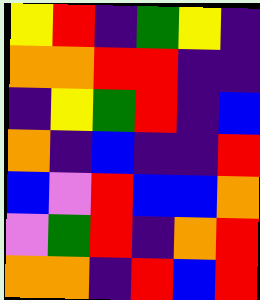[["yellow", "red", "indigo", "green", "yellow", "indigo"], ["orange", "orange", "red", "red", "indigo", "indigo"], ["indigo", "yellow", "green", "red", "indigo", "blue"], ["orange", "indigo", "blue", "indigo", "indigo", "red"], ["blue", "violet", "red", "blue", "blue", "orange"], ["violet", "green", "red", "indigo", "orange", "red"], ["orange", "orange", "indigo", "red", "blue", "red"]]